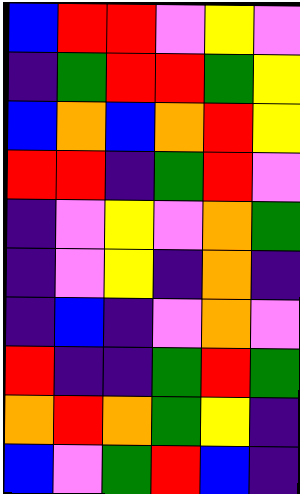[["blue", "red", "red", "violet", "yellow", "violet"], ["indigo", "green", "red", "red", "green", "yellow"], ["blue", "orange", "blue", "orange", "red", "yellow"], ["red", "red", "indigo", "green", "red", "violet"], ["indigo", "violet", "yellow", "violet", "orange", "green"], ["indigo", "violet", "yellow", "indigo", "orange", "indigo"], ["indigo", "blue", "indigo", "violet", "orange", "violet"], ["red", "indigo", "indigo", "green", "red", "green"], ["orange", "red", "orange", "green", "yellow", "indigo"], ["blue", "violet", "green", "red", "blue", "indigo"]]